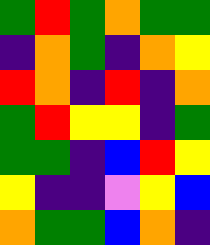[["green", "red", "green", "orange", "green", "green"], ["indigo", "orange", "green", "indigo", "orange", "yellow"], ["red", "orange", "indigo", "red", "indigo", "orange"], ["green", "red", "yellow", "yellow", "indigo", "green"], ["green", "green", "indigo", "blue", "red", "yellow"], ["yellow", "indigo", "indigo", "violet", "yellow", "blue"], ["orange", "green", "green", "blue", "orange", "indigo"]]